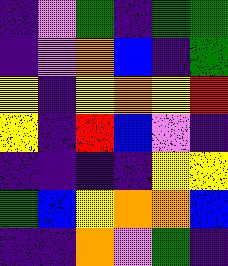[["indigo", "violet", "green", "indigo", "green", "green"], ["indigo", "violet", "orange", "blue", "indigo", "green"], ["yellow", "indigo", "yellow", "orange", "yellow", "red"], ["yellow", "indigo", "red", "blue", "violet", "indigo"], ["indigo", "indigo", "indigo", "indigo", "yellow", "yellow"], ["green", "blue", "yellow", "orange", "orange", "blue"], ["indigo", "indigo", "orange", "violet", "green", "indigo"]]